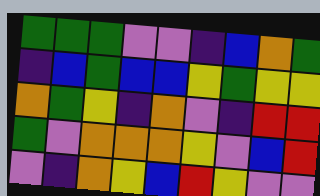[["green", "green", "green", "violet", "violet", "indigo", "blue", "orange", "green"], ["indigo", "blue", "green", "blue", "blue", "yellow", "green", "yellow", "yellow"], ["orange", "green", "yellow", "indigo", "orange", "violet", "indigo", "red", "red"], ["green", "violet", "orange", "orange", "orange", "yellow", "violet", "blue", "red"], ["violet", "indigo", "orange", "yellow", "blue", "red", "yellow", "violet", "violet"]]